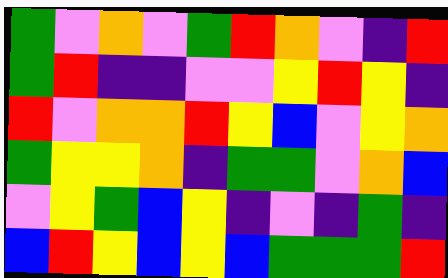[["green", "violet", "orange", "violet", "green", "red", "orange", "violet", "indigo", "red"], ["green", "red", "indigo", "indigo", "violet", "violet", "yellow", "red", "yellow", "indigo"], ["red", "violet", "orange", "orange", "red", "yellow", "blue", "violet", "yellow", "orange"], ["green", "yellow", "yellow", "orange", "indigo", "green", "green", "violet", "orange", "blue"], ["violet", "yellow", "green", "blue", "yellow", "indigo", "violet", "indigo", "green", "indigo"], ["blue", "red", "yellow", "blue", "yellow", "blue", "green", "green", "green", "red"]]